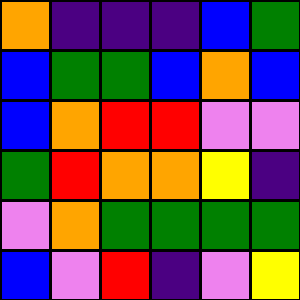[["orange", "indigo", "indigo", "indigo", "blue", "green"], ["blue", "green", "green", "blue", "orange", "blue"], ["blue", "orange", "red", "red", "violet", "violet"], ["green", "red", "orange", "orange", "yellow", "indigo"], ["violet", "orange", "green", "green", "green", "green"], ["blue", "violet", "red", "indigo", "violet", "yellow"]]